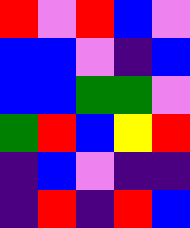[["red", "violet", "red", "blue", "violet"], ["blue", "blue", "violet", "indigo", "blue"], ["blue", "blue", "green", "green", "violet"], ["green", "red", "blue", "yellow", "red"], ["indigo", "blue", "violet", "indigo", "indigo"], ["indigo", "red", "indigo", "red", "blue"]]